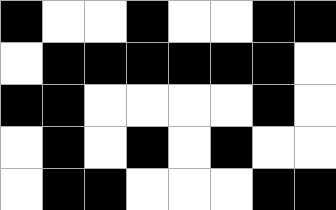[["black", "white", "white", "black", "white", "white", "black", "black"], ["white", "black", "black", "black", "black", "black", "black", "white"], ["black", "black", "white", "white", "white", "white", "black", "white"], ["white", "black", "white", "black", "white", "black", "white", "white"], ["white", "black", "black", "white", "white", "white", "black", "black"]]